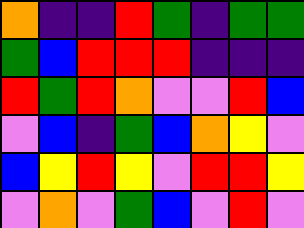[["orange", "indigo", "indigo", "red", "green", "indigo", "green", "green"], ["green", "blue", "red", "red", "red", "indigo", "indigo", "indigo"], ["red", "green", "red", "orange", "violet", "violet", "red", "blue"], ["violet", "blue", "indigo", "green", "blue", "orange", "yellow", "violet"], ["blue", "yellow", "red", "yellow", "violet", "red", "red", "yellow"], ["violet", "orange", "violet", "green", "blue", "violet", "red", "violet"]]